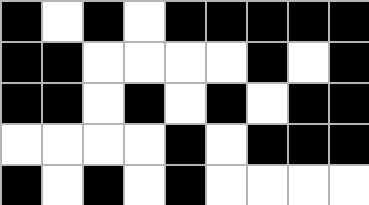[["black", "white", "black", "white", "black", "black", "black", "black", "black"], ["black", "black", "white", "white", "white", "white", "black", "white", "black"], ["black", "black", "white", "black", "white", "black", "white", "black", "black"], ["white", "white", "white", "white", "black", "white", "black", "black", "black"], ["black", "white", "black", "white", "black", "white", "white", "white", "white"]]